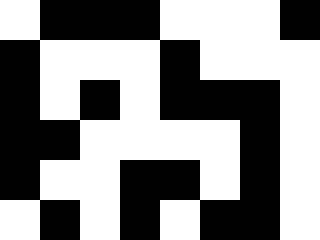[["white", "black", "black", "black", "white", "white", "white", "black"], ["black", "white", "white", "white", "black", "white", "white", "white"], ["black", "white", "black", "white", "black", "black", "black", "white"], ["black", "black", "white", "white", "white", "white", "black", "white"], ["black", "white", "white", "black", "black", "white", "black", "white"], ["white", "black", "white", "black", "white", "black", "black", "white"]]